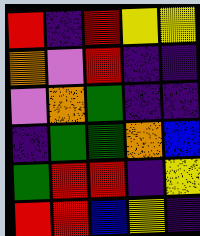[["red", "indigo", "red", "yellow", "yellow"], ["orange", "violet", "red", "indigo", "indigo"], ["violet", "orange", "green", "indigo", "indigo"], ["indigo", "green", "green", "orange", "blue"], ["green", "red", "red", "indigo", "yellow"], ["red", "red", "blue", "yellow", "indigo"]]